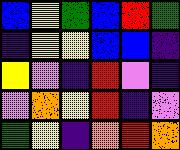[["blue", "yellow", "green", "blue", "red", "green"], ["indigo", "yellow", "yellow", "blue", "blue", "indigo"], ["yellow", "violet", "indigo", "red", "violet", "indigo"], ["violet", "orange", "yellow", "red", "indigo", "violet"], ["green", "yellow", "indigo", "orange", "red", "orange"]]